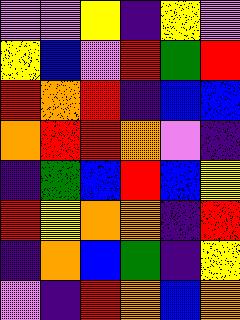[["violet", "violet", "yellow", "indigo", "yellow", "violet"], ["yellow", "blue", "violet", "red", "green", "red"], ["red", "orange", "red", "indigo", "blue", "blue"], ["orange", "red", "red", "orange", "violet", "indigo"], ["indigo", "green", "blue", "red", "blue", "yellow"], ["red", "yellow", "orange", "orange", "indigo", "red"], ["indigo", "orange", "blue", "green", "indigo", "yellow"], ["violet", "indigo", "red", "orange", "blue", "orange"]]